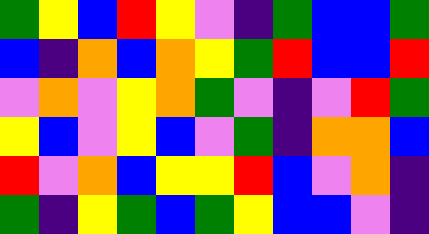[["green", "yellow", "blue", "red", "yellow", "violet", "indigo", "green", "blue", "blue", "green"], ["blue", "indigo", "orange", "blue", "orange", "yellow", "green", "red", "blue", "blue", "red"], ["violet", "orange", "violet", "yellow", "orange", "green", "violet", "indigo", "violet", "red", "green"], ["yellow", "blue", "violet", "yellow", "blue", "violet", "green", "indigo", "orange", "orange", "blue"], ["red", "violet", "orange", "blue", "yellow", "yellow", "red", "blue", "violet", "orange", "indigo"], ["green", "indigo", "yellow", "green", "blue", "green", "yellow", "blue", "blue", "violet", "indigo"]]